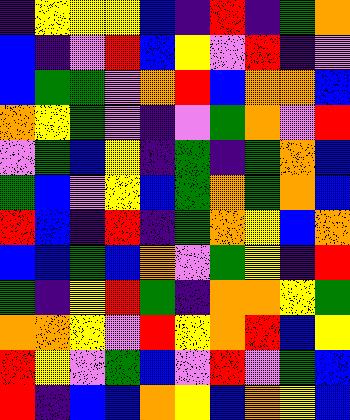[["indigo", "yellow", "yellow", "yellow", "blue", "indigo", "red", "indigo", "green", "orange"], ["blue", "indigo", "violet", "red", "blue", "yellow", "violet", "red", "indigo", "violet"], ["blue", "green", "green", "violet", "orange", "red", "blue", "orange", "orange", "blue"], ["orange", "yellow", "green", "violet", "indigo", "violet", "green", "orange", "violet", "red"], ["violet", "green", "blue", "yellow", "indigo", "green", "indigo", "green", "orange", "blue"], ["green", "blue", "violet", "yellow", "blue", "green", "orange", "green", "orange", "blue"], ["red", "blue", "indigo", "red", "indigo", "green", "orange", "yellow", "blue", "orange"], ["blue", "blue", "green", "blue", "orange", "violet", "green", "yellow", "indigo", "red"], ["green", "indigo", "yellow", "red", "green", "indigo", "orange", "orange", "yellow", "green"], ["orange", "orange", "yellow", "violet", "red", "yellow", "orange", "red", "blue", "yellow"], ["red", "yellow", "violet", "green", "blue", "violet", "red", "violet", "green", "blue"], ["red", "indigo", "blue", "blue", "orange", "yellow", "blue", "orange", "yellow", "blue"]]